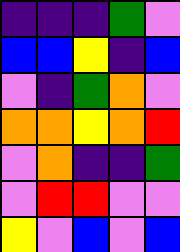[["indigo", "indigo", "indigo", "green", "violet"], ["blue", "blue", "yellow", "indigo", "blue"], ["violet", "indigo", "green", "orange", "violet"], ["orange", "orange", "yellow", "orange", "red"], ["violet", "orange", "indigo", "indigo", "green"], ["violet", "red", "red", "violet", "violet"], ["yellow", "violet", "blue", "violet", "blue"]]